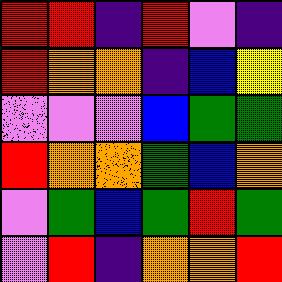[["red", "red", "indigo", "red", "violet", "indigo"], ["red", "orange", "orange", "indigo", "blue", "yellow"], ["violet", "violet", "violet", "blue", "green", "green"], ["red", "orange", "orange", "green", "blue", "orange"], ["violet", "green", "blue", "green", "red", "green"], ["violet", "red", "indigo", "orange", "orange", "red"]]